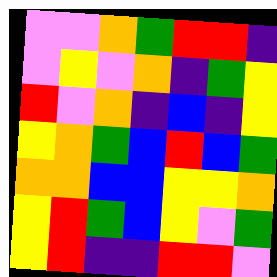[["violet", "violet", "orange", "green", "red", "red", "indigo"], ["violet", "yellow", "violet", "orange", "indigo", "green", "yellow"], ["red", "violet", "orange", "indigo", "blue", "indigo", "yellow"], ["yellow", "orange", "green", "blue", "red", "blue", "green"], ["orange", "orange", "blue", "blue", "yellow", "yellow", "orange"], ["yellow", "red", "green", "blue", "yellow", "violet", "green"], ["yellow", "red", "indigo", "indigo", "red", "red", "violet"]]